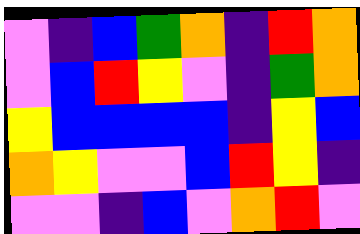[["violet", "indigo", "blue", "green", "orange", "indigo", "red", "orange"], ["violet", "blue", "red", "yellow", "violet", "indigo", "green", "orange"], ["yellow", "blue", "blue", "blue", "blue", "indigo", "yellow", "blue"], ["orange", "yellow", "violet", "violet", "blue", "red", "yellow", "indigo"], ["violet", "violet", "indigo", "blue", "violet", "orange", "red", "violet"]]